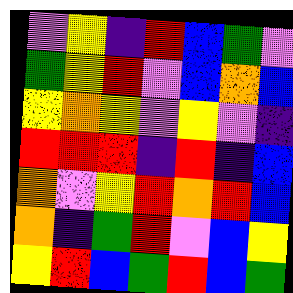[["violet", "yellow", "indigo", "red", "blue", "green", "violet"], ["green", "yellow", "red", "violet", "blue", "orange", "blue"], ["yellow", "orange", "yellow", "violet", "yellow", "violet", "indigo"], ["red", "red", "red", "indigo", "red", "indigo", "blue"], ["orange", "violet", "yellow", "red", "orange", "red", "blue"], ["orange", "indigo", "green", "red", "violet", "blue", "yellow"], ["yellow", "red", "blue", "green", "red", "blue", "green"]]